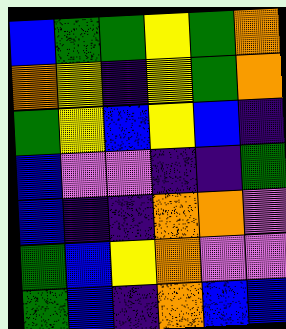[["blue", "green", "green", "yellow", "green", "orange"], ["orange", "yellow", "indigo", "yellow", "green", "orange"], ["green", "yellow", "blue", "yellow", "blue", "indigo"], ["blue", "violet", "violet", "indigo", "indigo", "green"], ["blue", "indigo", "indigo", "orange", "orange", "violet"], ["green", "blue", "yellow", "orange", "violet", "violet"], ["green", "blue", "indigo", "orange", "blue", "blue"]]